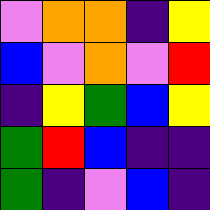[["violet", "orange", "orange", "indigo", "yellow"], ["blue", "violet", "orange", "violet", "red"], ["indigo", "yellow", "green", "blue", "yellow"], ["green", "red", "blue", "indigo", "indigo"], ["green", "indigo", "violet", "blue", "indigo"]]